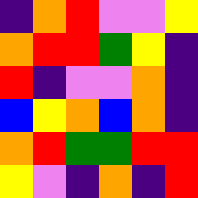[["indigo", "orange", "red", "violet", "violet", "yellow"], ["orange", "red", "red", "green", "yellow", "indigo"], ["red", "indigo", "violet", "violet", "orange", "indigo"], ["blue", "yellow", "orange", "blue", "orange", "indigo"], ["orange", "red", "green", "green", "red", "red"], ["yellow", "violet", "indigo", "orange", "indigo", "red"]]